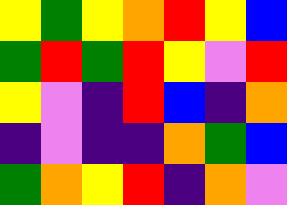[["yellow", "green", "yellow", "orange", "red", "yellow", "blue"], ["green", "red", "green", "red", "yellow", "violet", "red"], ["yellow", "violet", "indigo", "red", "blue", "indigo", "orange"], ["indigo", "violet", "indigo", "indigo", "orange", "green", "blue"], ["green", "orange", "yellow", "red", "indigo", "orange", "violet"]]